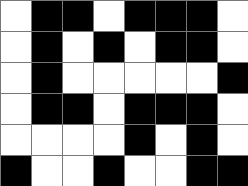[["white", "black", "black", "white", "black", "black", "black", "white"], ["white", "black", "white", "black", "white", "black", "black", "white"], ["white", "black", "white", "white", "white", "white", "white", "black"], ["white", "black", "black", "white", "black", "black", "black", "white"], ["white", "white", "white", "white", "black", "white", "black", "white"], ["black", "white", "white", "black", "white", "white", "black", "black"]]